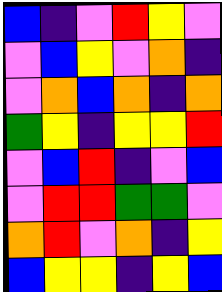[["blue", "indigo", "violet", "red", "yellow", "violet"], ["violet", "blue", "yellow", "violet", "orange", "indigo"], ["violet", "orange", "blue", "orange", "indigo", "orange"], ["green", "yellow", "indigo", "yellow", "yellow", "red"], ["violet", "blue", "red", "indigo", "violet", "blue"], ["violet", "red", "red", "green", "green", "violet"], ["orange", "red", "violet", "orange", "indigo", "yellow"], ["blue", "yellow", "yellow", "indigo", "yellow", "blue"]]